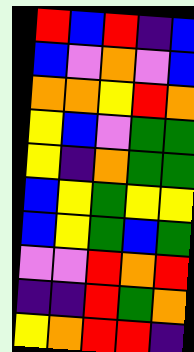[["red", "blue", "red", "indigo", "blue"], ["blue", "violet", "orange", "violet", "blue"], ["orange", "orange", "yellow", "red", "orange"], ["yellow", "blue", "violet", "green", "green"], ["yellow", "indigo", "orange", "green", "green"], ["blue", "yellow", "green", "yellow", "yellow"], ["blue", "yellow", "green", "blue", "green"], ["violet", "violet", "red", "orange", "red"], ["indigo", "indigo", "red", "green", "orange"], ["yellow", "orange", "red", "red", "indigo"]]